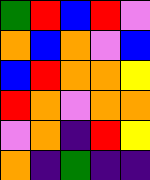[["green", "red", "blue", "red", "violet"], ["orange", "blue", "orange", "violet", "blue"], ["blue", "red", "orange", "orange", "yellow"], ["red", "orange", "violet", "orange", "orange"], ["violet", "orange", "indigo", "red", "yellow"], ["orange", "indigo", "green", "indigo", "indigo"]]